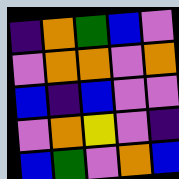[["indigo", "orange", "green", "blue", "violet"], ["violet", "orange", "orange", "violet", "orange"], ["blue", "indigo", "blue", "violet", "violet"], ["violet", "orange", "yellow", "violet", "indigo"], ["blue", "green", "violet", "orange", "blue"]]